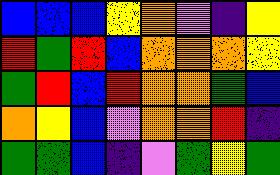[["blue", "blue", "blue", "yellow", "orange", "violet", "indigo", "yellow"], ["red", "green", "red", "blue", "orange", "orange", "orange", "yellow"], ["green", "red", "blue", "red", "orange", "orange", "green", "blue"], ["orange", "yellow", "blue", "violet", "orange", "orange", "red", "indigo"], ["green", "green", "blue", "indigo", "violet", "green", "yellow", "green"]]